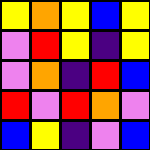[["yellow", "orange", "yellow", "blue", "yellow"], ["violet", "red", "yellow", "indigo", "yellow"], ["violet", "orange", "indigo", "red", "blue"], ["red", "violet", "red", "orange", "violet"], ["blue", "yellow", "indigo", "violet", "blue"]]